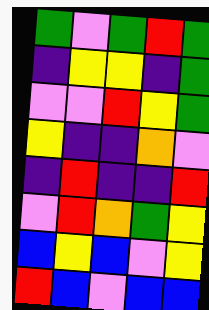[["green", "violet", "green", "red", "green"], ["indigo", "yellow", "yellow", "indigo", "green"], ["violet", "violet", "red", "yellow", "green"], ["yellow", "indigo", "indigo", "orange", "violet"], ["indigo", "red", "indigo", "indigo", "red"], ["violet", "red", "orange", "green", "yellow"], ["blue", "yellow", "blue", "violet", "yellow"], ["red", "blue", "violet", "blue", "blue"]]